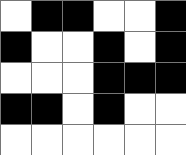[["white", "black", "black", "white", "white", "black"], ["black", "white", "white", "black", "white", "black"], ["white", "white", "white", "black", "black", "black"], ["black", "black", "white", "black", "white", "white"], ["white", "white", "white", "white", "white", "white"]]